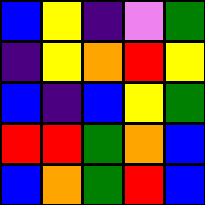[["blue", "yellow", "indigo", "violet", "green"], ["indigo", "yellow", "orange", "red", "yellow"], ["blue", "indigo", "blue", "yellow", "green"], ["red", "red", "green", "orange", "blue"], ["blue", "orange", "green", "red", "blue"]]